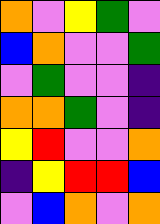[["orange", "violet", "yellow", "green", "violet"], ["blue", "orange", "violet", "violet", "green"], ["violet", "green", "violet", "violet", "indigo"], ["orange", "orange", "green", "violet", "indigo"], ["yellow", "red", "violet", "violet", "orange"], ["indigo", "yellow", "red", "red", "blue"], ["violet", "blue", "orange", "violet", "orange"]]